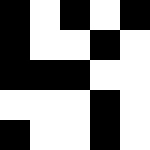[["black", "white", "black", "white", "black"], ["black", "white", "white", "black", "white"], ["black", "black", "black", "white", "white"], ["white", "white", "white", "black", "white"], ["black", "white", "white", "black", "white"]]